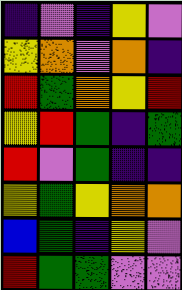[["indigo", "violet", "indigo", "yellow", "violet"], ["yellow", "orange", "violet", "orange", "indigo"], ["red", "green", "orange", "yellow", "red"], ["yellow", "red", "green", "indigo", "green"], ["red", "violet", "green", "indigo", "indigo"], ["yellow", "green", "yellow", "orange", "orange"], ["blue", "green", "indigo", "yellow", "violet"], ["red", "green", "green", "violet", "violet"]]